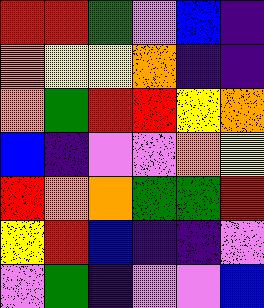[["red", "red", "green", "violet", "blue", "indigo"], ["orange", "yellow", "yellow", "orange", "indigo", "indigo"], ["orange", "green", "red", "red", "yellow", "orange"], ["blue", "indigo", "violet", "violet", "orange", "yellow"], ["red", "orange", "orange", "green", "green", "red"], ["yellow", "red", "blue", "indigo", "indigo", "violet"], ["violet", "green", "indigo", "violet", "violet", "blue"]]